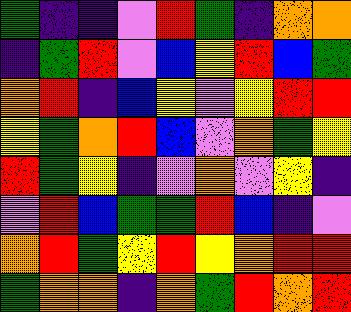[["green", "indigo", "indigo", "violet", "red", "green", "indigo", "orange", "orange"], ["indigo", "green", "red", "violet", "blue", "yellow", "red", "blue", "green"], ["orange", "red", "indigo", "blue", "yellow", "violet", "yellow", "red", "red"], ["yellow", "green", "orange", "red", "blue", "violet", "orange", "green", "yellow"], ["red", "green", "yellow", "indigo", "violet", "orange", "violet", "yellow", "indigo"], ["violet", "red", "blue", "green", "green", "red", "blue", "indigo", "violet"], ["orange", "red", "green", "yellow", "red", "yellow", "orange", "red", "red"], ["green", "orange", "orange", "indigo", "orange", "green", "red", "orange", "red"]]